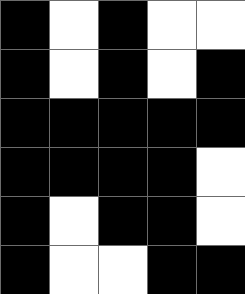[["black", "white", "black", "white", "white"], ["black", "white", "black", "white", "black"], ["black", "black", "black", "black", "black"], ["black", "black", "black", "black", "white"], ["black", "white", "black", "black", "white"], ["black", "white", "white", "black", "black"]]